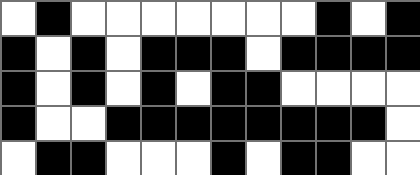[["white", "black", "white", "white", "white", "white", "white", "white", "white", "black", "white", "black"], ["black", "white", "black", "white", "black", "black", "black", "white", "black", "black", "black", "black"], ["black", "white", "black", "white", "black", "white", "black", "black", "white", "white", "white", "white"], ["black", "white", "white", "black", "black", "black", "black", "black", "black", "black", "black", "white"], ["white", "black", "black", "white", "white", "white", "black", "white", "black", "black", "white", "white"]]